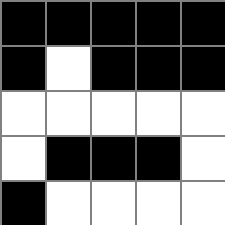[["black", "black", "black", "black", "black"], ["black", "white", "black", "black", "black"], ["white", "white", "white", "white", "white"], ["white", "black", "black", "black", "white"], ["black", "white", "white", "white", "white"]]